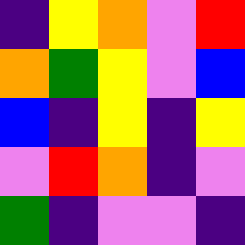[["indigo", "yellow", "orange", "violet", "red"], ["orange", "green", "yellow", "violet", "blue"], ["blue", "indigo", "yellow", "indigo", "yellow"], ["violet", "red", "orange", "indigo", "violet"], ["green", "indigo", "violet", "violet", "indigo"]]